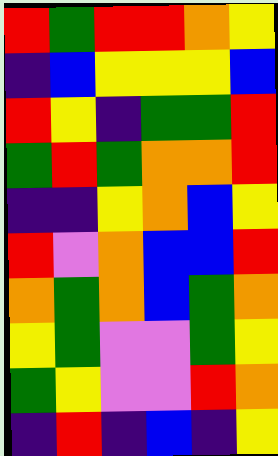[["red", "green", "red", "red", "orange", "yellow"], ["indigo", "blue", "yellow", "yellow", "yellow", "blue"], ["red", "yellow", "indigo", "green", "green", "red"], ["green", "red", "green", "orange", "orange", "red"], ["indigo", "indigo", "yellow", "orange", "blue", "yellow"], ["red", "violet", "orange", "blue", "blue", "red"], ["orange", "green", "orange", "blue", "green", "orange"], ["yellow", "green", "violet", "violet", "green", "yellow"], ["green", "yellow", "violet", "violet", "red", "orange"], ["indigo", "red", "indigo", "blue", "indigo", "yellow"]]